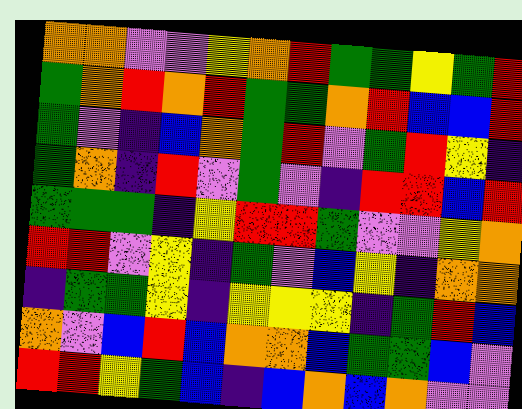[["orange", "orange", "violet", "violet", "yellow", "orange", "red", "green", "green", "yellow", "green", "red"], ["green", "orange", "red", "orange", "red", "green", "green", "orange", "red", "blue", "blue", "red"], ["green", "violet", "indigo", "blue", "orange", "green", "red", "violet", "green", "red", "yellow", "indigo"], ["green", "orange", "indigo", "red", "violet", "green", "violet", "indigo", "red", "red", "blue", "red"], ["green", "green", "green", "indigo", "yellow", "red", "red", "green", "violet", "violet", "yellow", "orange"], ["red", "red", "violet", "yellow", "indigo", "green", "violet", "blue", "yellow", "indigo", "orange", "orange"], ["indigo", "green", "green", "yellow", "indigo", "yellow", "yellow", "yellow", "indigo", "green", "red", "blue"], ["orange", "violet", "blue", "red", "blue", "orange", "orange", "blue", "green", "green", "blue", "violet"], ["red", "red", "yellow", "green", "blue", "indigo", "blue", "orange", "blue", "orange", "violet", "violet"]]